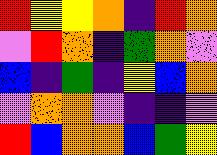[["red", "yellow", "yellow", "orange", "indigo", "red", "orange"], ["violet", "red", "orange", "indigo", "green", "orange", "violet"], ["blue", "indigo", "green", "indigo", "yellow", "blue", "orange"], ["violet", "orange", "orange", "violet", "indigo", "indigo", "violet"], ["red", "blue", "orange", "orange", "blue", "green", "yellow"]]